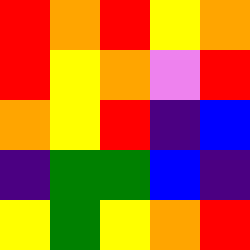[["red", "orange", "red", "yellow", "orange"], ["red", "yellow", "orange", "violet", "red"], ["orange", "yellow", "red", "indigo", "blue"], ["indigo", "green", "green", "blue", "indigo"], ["yellow", "green", "yellow", "orange", "red"]]